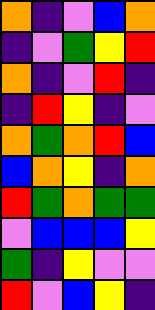[["orange", "indigo", "violet", "blue", "orange"], ["indigo", "violet", "green", "yellow", "red"], ["orange", "indigo", "violet", "red", "indigo"], ["indigo", "red", "yellow", "indigo", "violet"], ["orange", "green", "orange", "red", "blue"], ["blue", "orange", "yellow", "indigo", "orange"], ["red", "green", "orange", "green", "green"], ["violet", "blue", "blue", "blue", "yellow"], ["green", "indigo", "yellow", "violet", "violet"], ["red", "violet", "blue", "yellow", "indigo"]]